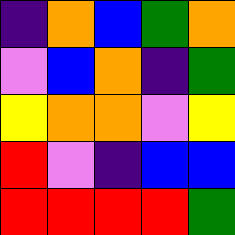[["indigo", "orange", "blue", "green", "orange"], ["violet", "blue", "orange", "indigo", "green"], ["yellow", "orange", "orange", "violet", "yellow"], ["red", "violet", "indigo", "blue", "blue"], ["red", "red", "red", "red", "green"]]